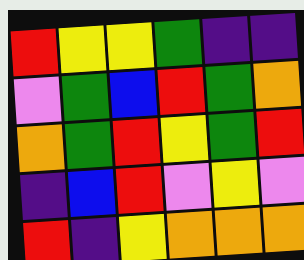[["red", "yellow", "yellow", "green", "indigo", "indigo"], ["violet", "green", "blue", "red", "green", "orange"], ["orange", "green", "red", "yellow", "green", "red"], ["indigo", "blue", "red", "violet", "yellow", "violet"], ["red", "indigo", "yellow", "orange", "orange", "orange"]]